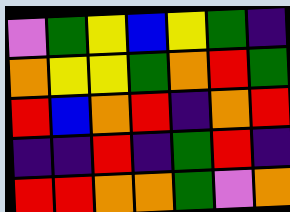[["violet", "green", "yellow", "blue", "yellow", "green", "indigo"], ["orange", "yellow", "yellow", "green", "orange", "red", "green"], ["red", "blue", "orange", "red", "indigo", "orange", "red"], ["indigo", "indigo", "red", "indigo", "green", "red", "indigo"], ["red", "red", "orange", "orange", "green", "violet", "orange"]]